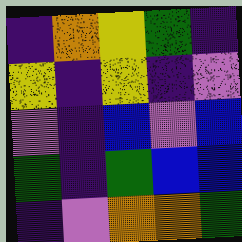[["indigo", "orange", "yellow", "green", "indigo"], ["yellow", "indigo", "yellow", "indigo", "violet"], ["violet", "indigo", "blue", "violet", "blue"], ["green", "indigo", "green", "blue", "blue"], ["indigo", "violet", "orange", "orange", "green"]]